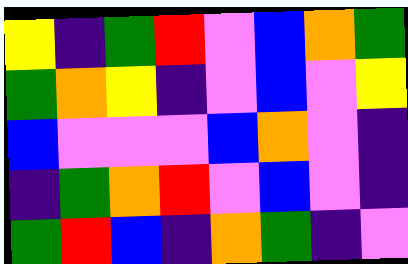[["yellow", "indigo", "green", "red", "violet", "blue", "orange", "green"], ["green", "orange", "yellow", "indigo", "violet", "blue", "violet", "yellow"], ["blue", "violet", "violet", "violet", "blue", "orange", "violet", "indigo"], ["indigo", "green", "orange", "red", "violet", "blue", "violet", "indigo"], ["green", "red", "blue", "indigo", "orange", "green", "indigo", "violet"]]